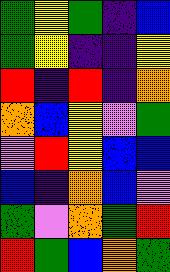[["green", "yellow", "green", "indigo", "blue"], ["green", "yellow", "indigo", "indigo", "yellow"], ["red", "indigo", "red", "indigo", "orange"], ["orange", "blue", "yellow", "violet", "green"], ["violet", "red", "yellow", "blue", "blue"], ["blue", "indigo", "orange", "blue", "violet"], ["green", "violet", "orange", "green", "red"], ["red", "green", "blue", "orange", "green"]]